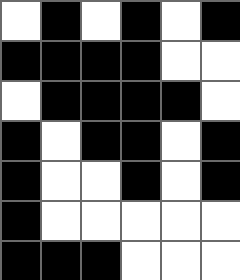[["white", "black", "white", "black", "white", "black"], ["black", "black", "black", "black", "white", "white"], ["white", "black", "black", "black", "black", "white"], ["black", "white", "black", "black", "white", "black"], ["black", "white", "white", "black", "white", "black"], ["black", "white", "white", "white", "white", "white"], ["black", "black", "black", "white", "white", "white"]]